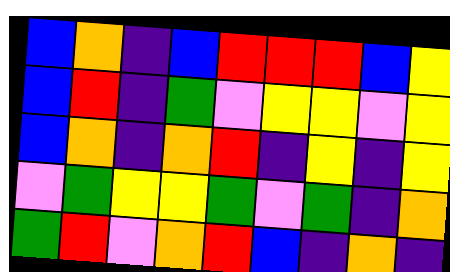[["blue", "orange", "indigo", "blue", "red", "red", "red", "blue", "yellow"], ["blue", "red", "indigo", "green", "violet", "yellow", "yellow", "violet", "yellow"], ["blue", "orange", "indigo", "orange", "red", "indigo", "yellow", "indigo", "yellow"], ["violet", "green", "yellow", "yellow", "green", "violet", "green", "indigo", "orange"], ["green", "red", "violet", "orange", "red", "blue", "indigo", "orange", "indigo"]]